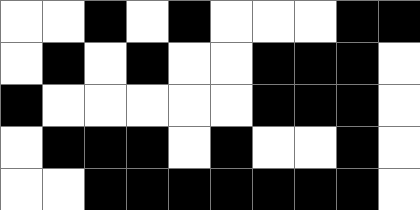[["white", "white", "black", "white", "black", "white", "white", "white", "black", "black"], ["white", "black", "white", "black", "white", "white", "black", "black", "black", "white"], ["black", "white", "white", "white", "white", "white", "black", "black", "black", "white"], ["white", "black", "black", "black", "white", "black", "white", "white", "black", "white"], ["white", "white", "black", "black", "black", "black", "black", "black", "black", "white"]]